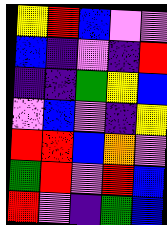[["yellow", "red", "blue", "violet", "violet"], ["blue", "indigo", "violet", "indigo", "red"], ["indigo", "indigo", "green", "yellow", "blue"], ["violet", "blue", "violet", "indigo", "yellow"], ["red", "red", "blue", "orange", "violet"], ["green", "red", "violet", "red", "blue"], ["red", "violet", "indigo", "green", "blue"]]